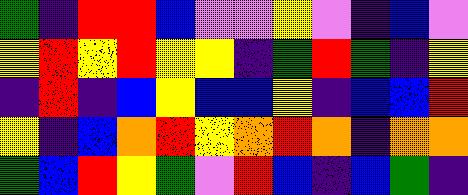[["green", "indigo", "red", "red", "blue", "violet", "violet", "yellow", "violet", "indigo", "blue", "violet"], ["yellow", "red", "yellow", "red", "yellow", "yellow", "indigo", "green", "red", "green", "indigo", "yellow"], ["indigo", "red", "indigo", "blue", "yellow", "blue", "blue", "yellow", "indigo", "blue", "blue", "red"], ["yellow", "indigo", "blue", "orange", "red", "yellow", "orange", "red", "orange", "indigo", "orange", "orange"], ["green", "blue", "red", "yellow", "green", "violet", "red", "blue", "indigo", "blue", "green", "indigo"]]